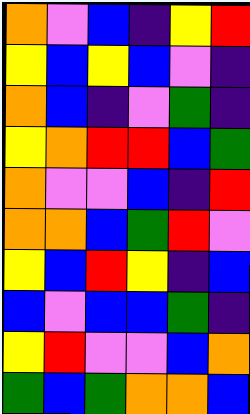[["orange", "violet", "blue", "indigo", "yellow", "red"], ["yellow", "blue", "yellow", "blue", "violet", "indigo"], ["orange", "blue", "indigo", "violet", "green", "indigo"], ["yellow", "orange", "red", "red", "blue", "green"], ["orange", "violet", "violet", "blue", "indigo", "red"], ["orange", "orange", "blue", "green", "red", "violet"], ["yellow", "blue", "red", "yellow", "indigo", "blue"], ["blue", "violet", "blue", "blue", "green", "indigo"], ["yellow", "red", "violet", "violet", "blue", "orange"], ["green", "blue", "green", "orange", "orange", "blue"]]